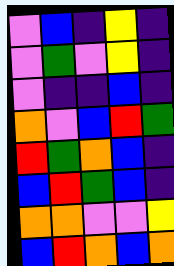[["violet", "blue", "indigo", "yellow", "indigo"], ["violet", "green", "violet", "yellow", "indigo"], ["violet", "indigo", "indigo", "blue", "indigo"], ["orange", "violet", "blue", "red", "green"], ["red", "green", "orange", "blue", "indigo"], ["blue", "red", "green", "blue", "indigo"], ["orange", "orange", "violet", "violet", "yellow"], ["blue", "red", "orange", "blue", "orange"]]